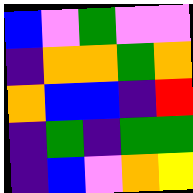[["blue", "violet", "green", "violet", "violet"], ["indigo", "orange", "orange", "green", "orange"], ["orange", "blue", "blue", "indigo", "red"], ["indigo", "green", "indigo", "green", "green"], ["indigo", "blue", "violet", "orange", "yellow"]]